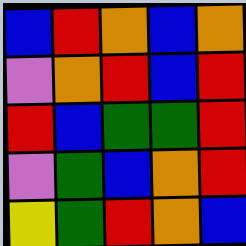[["blue", "red", "orange", "blue", "orange"], ["violet", "orange", "red", "blue", "red"], ["red", "blue", "green", "green", "red"], ["violet", "green", "blue", "orange", "red"], ["yellow", "green", "red", "orange", "blue"]]